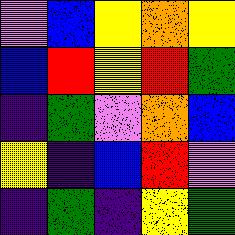[["violet", "blue", "yellow", "orange", "yellow"], ["blue", "red", "yellow", "red", "green"], ["indigo", "green", "violet", "orange", "blue"], ["yellow", "indigo", "blue", "red", "violet"], ["indigo", "green", "indigo", "yellow", "green"]]